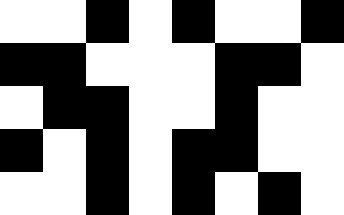[["white", "white", "black", "white", "black", "white", "white", "black"], ["black", "black", "white", "white", "white", "black", "black", "white"], ["white", "black", "black", "white", "white", "black", "white", "white"], ["black", "white", "black", "white", "black", "black", "white", "white"], ["white", "white", "black", "white", "black", "white", "black", "white"]]